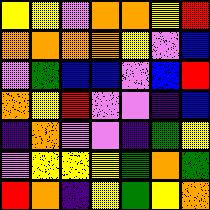[["yellow", "yellow", "violet", "orange", "orange", "yellow", "red"], ["orange", "orange", "orange", "orange", "yellow", "violet", "blue"], ["violet", "green", "blue", "blue", "violet", "blue", "red"], ["orange", "yellow", "red", "violet", "violet", "indigo", "blue"], ["indigo", "orange", "violet", "violet", "indigo", "green", "yellow"], ["violet", "yellow", "yellow", "yellow", "green", "orange", "green"], ["red", "orange", "indigo", "yellow", "green", "yellow", "orange"]]